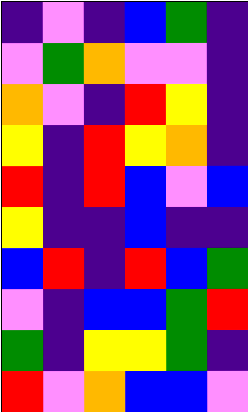[["indigo", "violet", "indigo", "blue", "green", "indigo"], ["violet", "green", "orange", "violet", "violet", "indigo"], ["orange", "violet", "indigo", "red", "yellow", "indigo"], ["yellow", "indigo", "red", "yellow", "orange", "indigo"], ["red", "indigo", "red", "blue", "violet", "blue"], ["yellow", "indigo", "indigo", "blue", "indigo", "indigo"], ["blue", "red", "indigo", "red", "blue", "green"], ["violet", "indigo", "blue", "blue", "green", "red"], ["green", "indigo", "yellow", "yellow", "green", "indigo"], ["red", "violet", "orange", "blue", "blue", "violet"]]